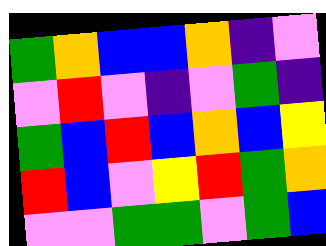[["green", "orange", "blue", "blue", "orange", "indigo", "violet"], ["violet", "red", "violet", "indigo", "violet", "green", "indigo"], ["green", "blue", "red", "blue", "orange", "blue", "yellow"], ["red", "blue", "violet", "yellow", "red", "green", "orange"], ["violet", "violet", "green", "green", "violet", "green", "blue"]]